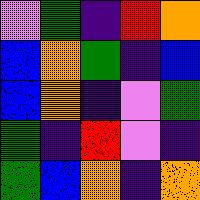[["violet", "green", "indigo", "red", "orange"], ["blue", "orange", "green", "indigo", "blue"], ["blue", "orange", "indigo", "violet", "green"], ["green", "indigo", "red", "violet", "indigo"], ["green", "blue", "orange", "indigo", "orange"]]